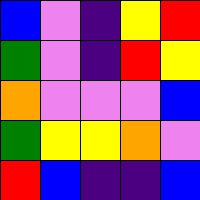[["blue", "violet", "indigo", "yellow", "red"], ["green", "violet", "indigo", "red", "yellow"], ["orange", "violet", "violet", "violet", "blue"], ["green", "yellow", "yellow", "orange", "violet"], ["red", "blue", "indigo", "indigo", "blue"]]